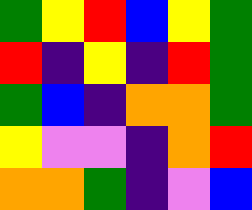[["green", "yellow", "red", "blue", "yellow", "green"], ["red", "indigo", "yellow", "indigo", "red", "green"], ["green", "blue", "indigo", "orange", "orange", "green"], ["yellow", "violet", "violet", "indigo", "orange", "red"], ["orange", "orange", "green", "indigo", "violet", "blue"]]